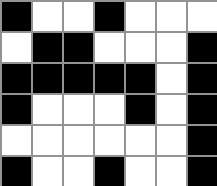[["black", "white", "white", "black", "white", "white", "white"], ["white", "black", "black", "white", "white", "white", "black"], ["black", "black", "black", "black", "black", "white", "black"], ["black", "white", "white", "white", "black", "white", "black"], ["white", "white", "white", "white", "white", "white", "black"], ["black", "white", "white", "black", "white", "white", "black"]]